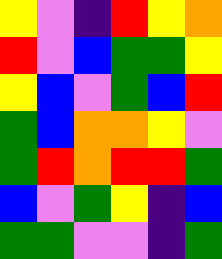[["yellow", "violet", "indigo", "red", "yellow", "orange"], ["red", "violet", "blue", "green", "green", "yellow"], ["yellow", "blue", "violet", "green", "blue", "red"], ["green", "blue", "orange", "orange", "yellow", "violet"], ["green", "red", "orange", "red", "red", "green"], ["blue", "violet", "green", "yellow", "indigo", "blue"], ["green", "green", "violet", "violet", "indigo", "green"]]